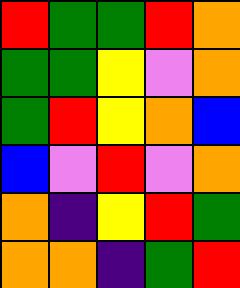[["red", "green", "green", "red", "orange"], ["green", "green", "yellow", "violet", "orange"], ["green", "red", "yellow", "orange", "blue"], ["blue", "violet", "red", "violet", "orange"], ["orange", "indigo", "yellow", "red", "green"], ["orange", "orange", "indigo", "green", "red"]]